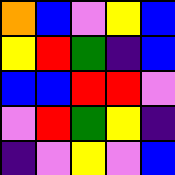[["orange", "blue", "violet", "yellow", "blue"], ["yellow", "red", "green", "indigo", "blue"], ["blue", "blue", "red", "red", "violet"], ["violet", "red", "green", "yellow", "indigo"], ["indigo", "violet", "yellow", "violet", "blue"]]